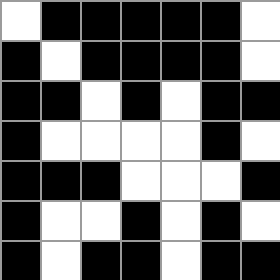[["white", "black", "black", "black", "black", "black", "white"], ["black", "white", "black", "black", "black", "black", "white"], ["black", "black", "white", "black", "white", "black", "black"], ["black", "white", "white", "white", "white", "black", "white"], ["black", "black", "black", "white", "white", "white", "black"], ["black", "white", "white", "black", "white", "black", "white"], ["black", "white", "black", "black", "white", "black", "black"]]